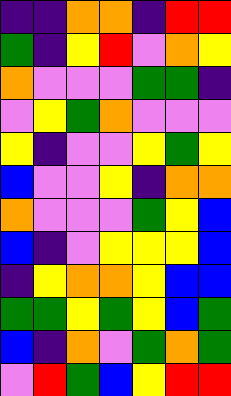[["indigo", "indigo", "orange", "orange", "indigo", "red", "red"], ["green", "indigo", "yellow", "red", "violet", "orange", "yellow"], ["orange", "violet", "violet", "violet", "green", "green", "indigo"], ["violet", "yellow", "green", "orange", "violet", "violet", "violet"], ["yellow", "indigo", "violet", "violet", "yellow", "green", "yellow"], ["blue", "violet", "violet", "yellow", "indigo", "orange", "orange"], ["orange", "violet", "violet", "violet", "green", "yellow", "blue"], ["blue", "indigo", "violet", "yellow", "yellow", "yellow", "blue"], ["indigo", "yellow", "orange", "orange", "yellow", "blue", "blue"], ["green", "green", "yellow", "green", "yellow", "blue", "green"], ["blue", "indigo", "orange", "violet", "green", "orange", "green"], ["violet", "red", "green", "blue", "yellow", "red", "red"]]